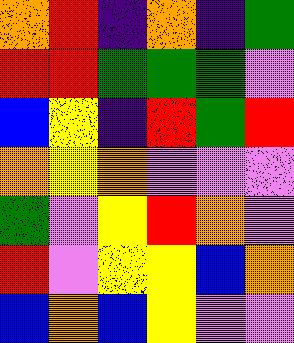[["orange", "red", "indigo", "orange", "indigo", "green"], ["red", "red", "green", "green", "green", "violet"], ["blue", "yellow", "indigo", "red", "green", "red"], ["orange", "yellow", "orange", "violet", "violet", "violet"], ["green", "violet", "yellow", "red", "orange", "violet"], ["red", "violet", "yellow", "yellow", "blue", "orange"], ["blue", "orange", "blue", "yellow", "violet", "violet"]]